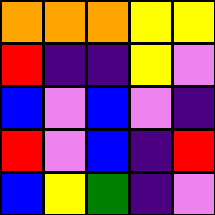[["orange", "orange", "orange", "yellow", "yellow"], ["red", "indigo", "indigo", "yellow", "violet"], ["blue", "violet", "blue", "violet", "indigo"], ["red", "violet", "blue", "indigo", "red"], ["blue", "yellow", "green", "indigo", "violet"]]